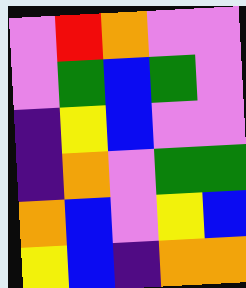[["violet", "red", "orange", "violet", "violet"], ["violet", "green", "blue", "green", "violet"], ["indigo", "yellow", "blue", "violet", "violet"], ["indigo", "orange", "violet", "green", "green"], ["orange", "blue", "violet", "yellow", "blue"], ["yellow", "blue", "indigo", "orange", "orange"]]